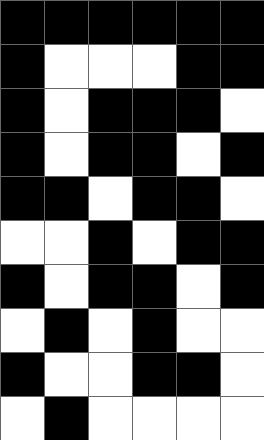[["black", "black", "black", "black", "black", "black"], ["black", "white", "white", "white", "black", "black"], ["black", "white", "black", "black", "black", "white"], ["black", "white", "black", "black", "white", "black"], ["black", "black", "white", "black", "black", "white"], ["white", "white", "black", "white", "black", "black"], ["black", "white", "black", "black", "white", "black"], ["white", "black", "white", "black", "white", "white"], ["black", "white", "white", "black", "black", "white"], ["white", "black", "white", "white", "white", "white"]]